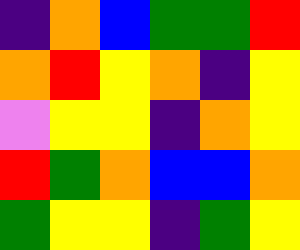[["indigo", "orange", "blue", "green", "green", "red"], ["orange", "red", "yellow", "orange", "indigo", "yellow"], ["violet", "yellow", "yellow", "indigo", "orange", "yellow"], ["red", "green", "orange", "blue", "blue", "orange"], ["green", "yellow", "yellow", "indigo", "green", "yellow"]]